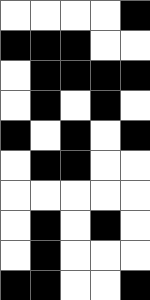[["white", "white", "white", "white", "black"], ["black", "black", "black", "white", "white"], ["white", "black", "black", "black", "black"], ["white", "black", "white", "black", "white"], ["black", "white", "black", "white", "black"], ["white", "black", "black", "white", "white"], ["white", "white", "white", "white", "white"], ["white", "black", "white", "black", "white"], ["white", "black", "white", "white", "white"], ["black", "black", "white", "white", "black"]]